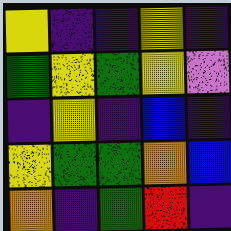[["yellow", "indigo", "indigo", "yellow", "indigo"], ["green", "yellow", "green", "yellow", "violet"], ["indigo", "yellow", "indigo", "blue", "indigo"], ["yellow", "green", "green", "orange", "blue"], ["orange", "indigo", "green", "red", "indigo"]]